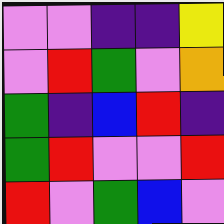[["violet", "violet", "indigo", "indigo", "yellow"], ["violet", "red", "green", "violet", "orange"], ["green", "indigo", "blue", "red", "indigo"], ["green", "red", "violet", "violet", "red"], ["red", "violet", "green", "blue", "violet"]]